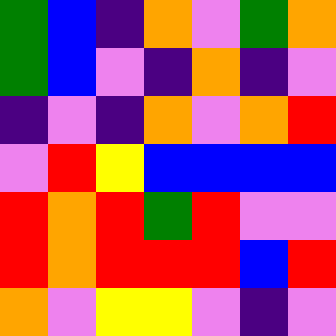[["green", "blue", "indigo", "orange", "violet", "green", "orange"], ["green", "blue", "violet", "indigo", "orange", "indigo", "violet"], ["indigo", "violet", "indigo", "orange", "violet", "orange", "red"], ["violet", "red", "yellow", "blue", "blue", "blue", "blue"], ["red", "orange", "red", "green", "red", "violet", "violet"], ["red", "orange", "red", "red", "red", "blue", "red"], ["orange", "violet", "yellow", "yellow", "violet", "indigo", "violet"]]